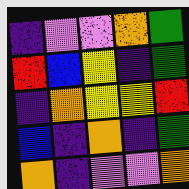[["indigo", "violet", "violet", "orange", "green"], ["red", "blue", "yellow", "indigo", "green"], ["indigo", "orange", "yellow", "yellow", "red"], ["blue", "indigo", "orange", "indigo", "green"], ["orange", "indigo", "violet", "violet", "orange"]]